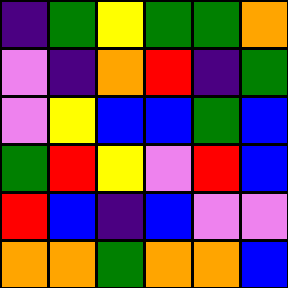[["indigo", "green", "yellow", "green", "green", "orange"], ["violet", "indigo", "orange", "red", "indigo", "green"], ["violet", "yellow", "blue", "blue", "green", "blue"], ["green", "red", "yellow", "violet", "red", "blue"], ["red", "blue", "indigo", "blue", "violet", "violet"], ["orange", "orange", "green", "orange", "orange", "blue"]]